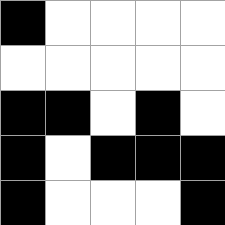[["black", "white", "white", "white", "white"], ["white", "white", "white", "white", "white"], ["black", "black", "white", "black", "white"], ["black", "white", "black", "black", "black"], ["black", "white", "white", "white", "black"]]